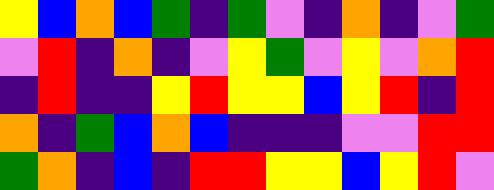[["yellow", "blue", "orange", "blue", "green", "indigo", "green", "violet", "indigo", "orange", "indigo", "violet", "green"], ["violet", "red", "indigo", "orange", "indigo", "violet", "yellow", "green", "violet", "yellow", "violet", "orange", "red"], ["indigo", "red", "indigo", "indigo", "yellow", "red", "yellow", "yellow", "blue", "yellow", "red", "indigo", "red"], ["orange", "indigo", "green", "blue", "orange", "blue", "indigo", "indigo", "indigo", "violet", "violet", "red", "red"], ["green", "orange", "indigo", "blue", "indigo", "red", "red", "yellow", "yellow", "blue", "yellow", "red", "violet"]]